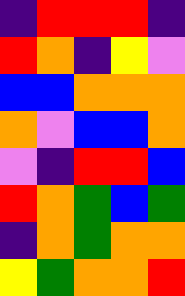[["indigo", "red", "red", "red", "indigo"], ["red", "orange", "indigo", "yellow", "violet"], ["blue", "blue", "orange", "orange", "orange"], ["orange", "violet", "blue", "blue", "orange"], ["violet", "indigo", "red", "red", "blue"], ["red", "orange", "green", "blue", "green"], ["indigo", "orange", "green", "orange", "orange"], ["yellow", "green", "orange", "orange", "red"]]